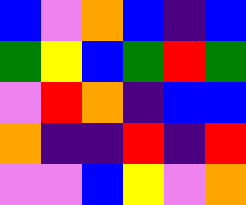[["blue", "violet", "orange", "blue", "indigo", "blue"], ["green", "yellow", "blue", "green", "red", "green"], ["violet", "red", "orange", "indigo", "blue", "blue"], ["orange", "indigo", "indigo", "red", "indigo", "red"], ["violet", "violet", "blue", "yellow", "violet", "orange"]]